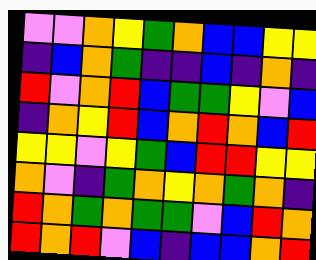[["violet", "violet", "orange", "yellow", "green", "orange", "blue", "blue", "yellow", "yellow"], ["indigo", "blue", "orange", "green", "indigo", "indigo", "blue", "indigo", "orange", "indigo"], ["red", "violet", "orange", "red", "blue", "green", "green", "yellow", "violet", "blue"], ["indigo", "orange", "yellow", "red", "blue", "orange", "red", "orange", "blue", "red"], ["yellow", "yellow", "violet", "yellow", "green", "blue", "red", "red", "yellow", "yellow"], ["orange", "violet", "indigo", "green", "orange", "yellow", "orange", "green", "orange", "indigo"], ["red", "orange", "green", "orange", "green", "green", "violet", "blue", "red", "orange"], ["red", "orange", "red", "violet", "blue", "indigo", "blue", "blue", "orange", "red"]]